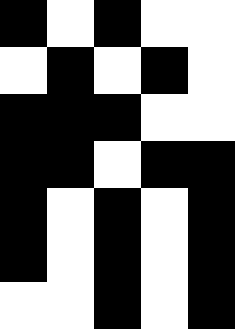[["black", "white", "black", "white", "white"], ["white", "black", "white", "black", "white"], ["black", "black", "black", "white", "white"], ["black", "black", "white", "black", "black"], ["black", "white", "black", "white", "black"], ["black", "white", "black", "white", "black"], ["white", "white", "black", "white", "black"]]